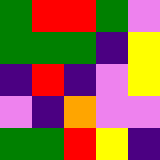[["green", "red", "red", "green", "violet"], ["green", "green", "green", "indigo", "yellow"], ["indigo", "red", "indigo", "violet", "yellow"], ["violet", "indigo", "orange", "violet", "violet"], ["green", "green", "red", "yellow", "indigo"]]